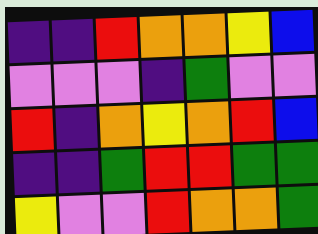[["indigo", "indigo", "red", "orange", "orange", "yellow", "blue"], ["violet", "violet", "violet", "indigo", "green", "violet", "violet"], ["red", "indigo", "orange", "yellow", "orange", "red", "blue"], ["indigo", "indigo", "green", "red", "red", "green", "green"], ["yellow", "violet", "violet", "red", "orange", "orange", "green"]]